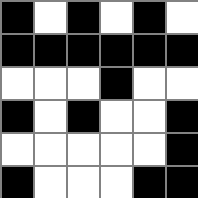[["black", "white", "black", "white", "black", "white"], ["black", "black", "black", "black", "black", "black"], ["white", "white", "white", "black", "white", "white"], ["black", "white", "black", "white", "white", "black"], ["white", "white", "white", "white", "white", "black"], ["black", "white", "white", "white", "black", "black"]]